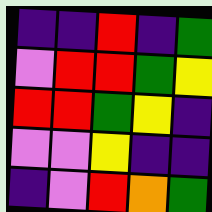[["indigo", "indigo", "red", "indigo", "green"], ["violet", "red", "red", "green", "yellow"], ["red", "red", "green", "yellow", "indigo"], ["violet", "violet", "yellow", "indigo", "indigo"], ["indigo", "violet", "red", "orange", "green"]]